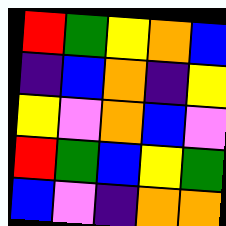[["red", "green", "yellow", "orange", "blue"], ["indigo", "blue", "orange", "indigo", "yellow"], ["yellow", "violet", "orange", "blue", "violet"], ["red", "green", "blue", "yellow", "green"], ["blue", "violet", "indigo", "orange", "orange"]]